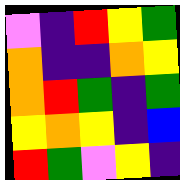[["violet", "indigo", "red", "yellow", "green"], ["orange", "indigo", "indigo", "orange", "yellow"], ["orange", "red", "green", "indigo", "green"], ["yellow", "orange", "yellow", "indigo", "blue"], ["red", "green", "violet", "yellow", "indigo"]]